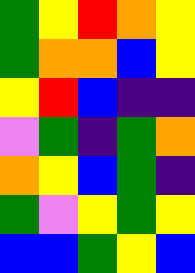[["green", "yellow", "red", "orange", "yellow"], ["green", "orange", "orange", "blue", "yellow"], ["yellow", "red", "blue", "indigo", "indigo"], ["violet", "green", "indigo", "green", "orange"], ["orange", "yellow", "blue", "green", "indigo"], ["green", "violet", "yellow", "green", "yellow"], ["blue", "blue", "green", "yellow", "blue"]]